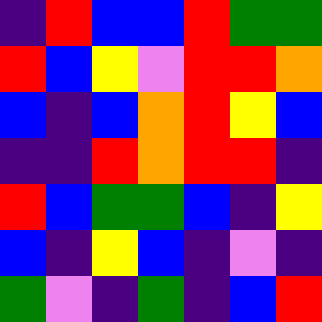[["indigo", "red", "blue", "blue", "red", "green", "green"], ["red", "blue", "yellow", "violet", "red", "red", "orange"], ["blue", "indigo", "blue", "orange", "red", "yellow", "blue"], ["indigo", "indigo", "red", "orange", "red", "red", "indigo"], ["red", "blue", "green", "green", "blue", "indigo", "yellow"], ["blue", "indigo", "yellow", "blue", "indigo", "violet", "indigo"], ["green", "violet", "indigo", "green", "indigo", "blue", "red"]]